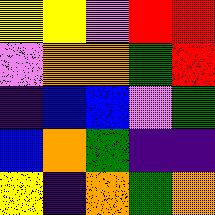[["yellow", "yellow", "violet", "red", "red"], ["violet", "orange", "orange", "green", "red"], ["indigo", "blue", "blue", "violet", "green"], ["blue", "orange", "green", "indigo", "indigo"], ["yellow", "indigo", "orange", "green", "orange"]]